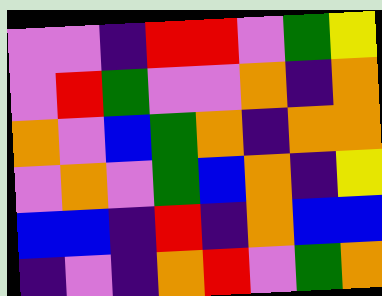[["violet", "violet", "indigo", "red", "red", "violet", "green", "yellow"], ["violet", "red", "green", "violet", "violet", "orange", "indigo", "orange"], ["orange", "violet", "blue", "green", "orange", "indigo", "orange", "orange"], ["violet", "orange", "violet", "green", "blue", "orange", "indigo", "yellow"], ["blue", "blue", "indigo", "red", "indigo", "orange", "blue", "blue"], ["indigo", "violet", "indigo", "orange", "red", "violet", "green", "orange"]]